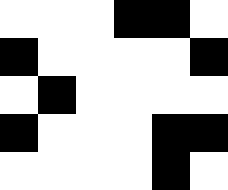[["white", "white", "white", "black", "black", "white"], ["black", "white", "white", "white", "white", "black"], ["white", "black", "white", "white", "white", "white"], ["black", "white", "white", "white", "black", "black"], ["white", "white", "white", "white", "black", "white"]]